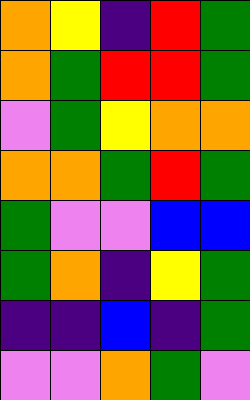[["orange", "yellow", "indigo", "red", "green"], ["orange", "green", "red", "red", "green"], ["violet", "green", "yellow", "orange", "orange"], ["orange", "orange", "green", "red", "green"], ["green", "violet", "violet", "blue", "blue"], ["green", "orange", "indigo", "yellow", "green"], ["indigo", "indigo", "blue", "indigo", "green"], ["violet", "violet", "orange", "green", "violet"]]